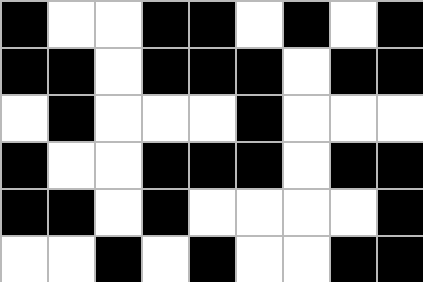[["black", "white", "white", "black", "black", "white", "black", "white", "black"], ["black", "black", "white", "black", "black", "black", "white", "black", "black"], ["white", "black", "white", "white", "white", "black", "white", "white", "white"], ["black", "white", "white", "black", "black", "black", "white", "black", "black"], ["black", "black", "white", "black", "white", "white", "white", "white", "black"], ["white", "white", "black", "white", "black", "white", "white", "black", "black"]]